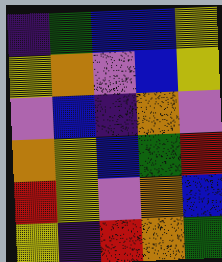[["indigo", "green", "blue", "blue", "yellow"], ["yellow", "orange", "violet", "blue", "yellow"], ["violet", "blue", "indigo", "orange", "violet"], ["orange", "yellow", "blue", "green", "red"], ["red", "yellow", "violet", "orange", "blue"], ["yellow", "indigo", "red", "orange", "green"]]